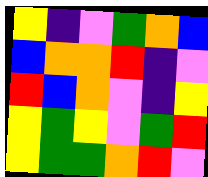[["yellow", "indigo", "violet", "green", "orange", "blue"], ["blue", "orange", "orange", "red", "indigo", "violet"], ["red", "blue", "orange", "violet", "indigo", "yellow"], ["yellow", "green", "yellow", "violet", "green", "red"], ["yellow", "green", "green", "orange", "red", "violet"]]